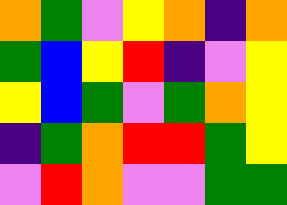[["orange", "green", "violet", "yellow", "orange", "indigo", "orange"], ["green", "blue", "yellow", "red", "indigo", "violet", "yellow"], ["yellow", "blue", "green", "violet", "green", "orange", "yellow"], ["indigo", "green", "orange", "red", "red", "green", "yellow"], ["violet", "red", "orange", "violet", "violet", "green", "green"]]